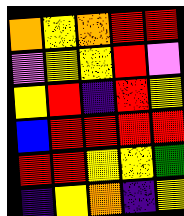[["orange", "yellow", "orange", "red", "red"], ["violet", "yellow", "yellow", "red", "violet"], ["yellow", "red", "indigo", "red", "yellow"], ["blue", "red", "red", "red", "red"], ["red", "red", "yellow", "yellow", "green"], ["indigo", "yellow", "orange", "indigo", "yellow"]]